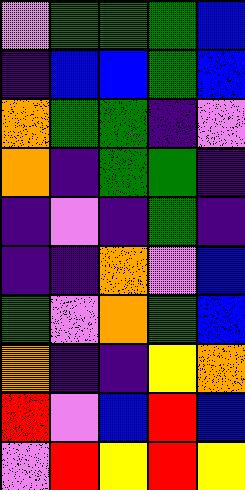[["violet", "green", "green", "green", "blue"], ["indigo", "blue", "blue", "green", "blue"], ["orange", "green", "green", "indigo", "violet"], ["orange", "indigo", "green", "green", "indigo"], ["indigo", "violet", "indigo", "green", "indigo"], ["indigo", "indigo", "orange", "violet", "blue"], ["green", "violet", "orange", "green", "blue"], ["orange", "indigo", "indigo", "yellow", "orange"], ["red", "violet", "blue", "red", "blue"], ["violet", "red", "yellow", "red", "yellow"]]